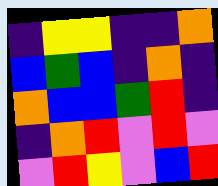[["indigo", "yellow", "yellow", "indigo", "indigo", "orange"], ["blue", "green", "blue", "indigo", "orange", "indigo"], ["orange", "blue", "blue", "green", "red", "indigo"], ["indigo", "orange", "red", "violet", "red", "violet"], ["violet", "red", "yellow", "violet", "blue", "red"]]